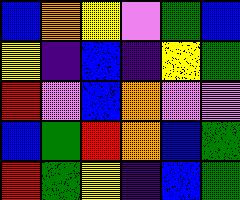[["blue", "orange", "yellow", "violet", "green", "blue"], ["yellow", "indigo", "blue", "indigo", "yellow", "green"], ["red", "violet", "blue", "orange", "violet", "violet"], ["blue", "green", "red", "orange", "blue", "green"], ["red", "green", "yellow", "indigo", "blue", "green"]]